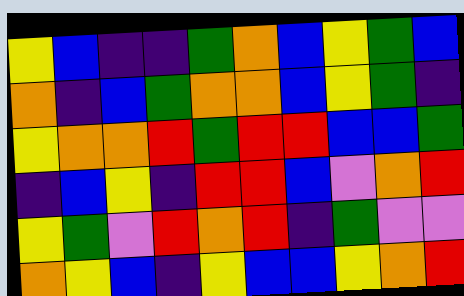[["yellow", "blue", "indigo", "indigo", "green", "orange", "blue", "yellow", "green", "blue"], ["orange", "indigo", "blue", "green", "orange", "orange", "blue", "yellow", "green", "indigo"], ["yellow", "orange", "orange", "red", "green", "red", "red", "blue", "blue", "green"], ["indigo", "blue", "yellow", "indigo", "red", "red", "blue", "violet", "orange", "red"], ["yellow", "green", "violet", "red", "orange", "red", "indigo", "green", "violet", "violet"], ["orange", "yellow", "blue", "indigo", "yellow", "blue", "blue", "yellow", "orange", "red"]]